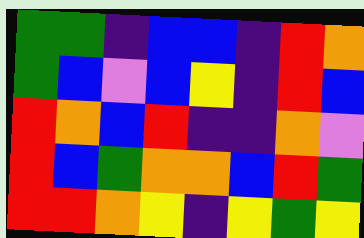[["green", "green", "indigo", "blue", "blue", "indigo", "red", "orange"], ["green", "blue", "violet", "blue", "yellow", "indigo", "red", "blue"], ["red", "orange", "blue", "red", "indigo", "indigo", "orange", "violet"], ["red", "blue", "green", "orange", "orange", "blue", "red", "green"], ["red", "red", "orange", "yellow", "indigo", "yellow", "green", "yellow"]]